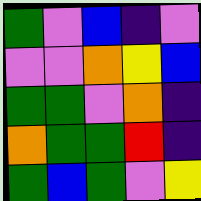[["green", "violet", "blue", "indigo", "violet"], ["violet", "violet", "orange", "yellow", "blue"], ["green", "green", "violet", "orange", "indigo"], ["orange", "green", "green", "red", "indigo"], ["green", "blue", "green", "violet", "yellow"]]